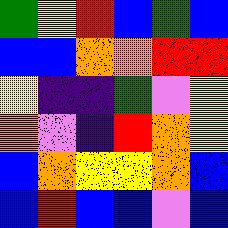[["green", "yellow", "red", "blue", "green", "blue"], ["blue", "blue", "orange", "orange", "red", "red"], ["yellow", "indigo", "indigo", "green", "violet", "yellow"], ["orange", "violet", "indigo", "red", "orange", "yellow"], ["blue", "orange", "yellow", "yellow", "orange", "blue"], ["blue", "red", "blue", "blue", "violet", "blue"]]